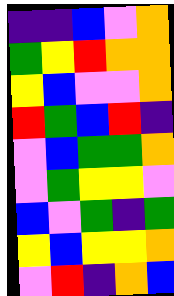[["indigo", "indigo", "blue", "violet", "orange"], ["green", "yellow", "red", "orange", "orange"], ["yellow", "blue", "violet", "violet", "orange"], ["red", "green", "blue", "red", "indigo"], ["violet", "blue", "green", "green", "orange"], ["violet", "green", "yellow", "yellow", "violet"], ["blue", "violet", "green", "indigo", "green"], ["yellow", "blue", "yellow", "yellow", "orange"], ["violet", "red", "indigo", "orange", "blue"]]